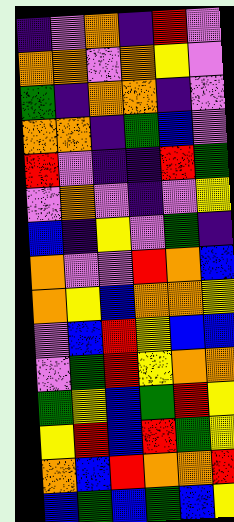[["indigo", "violet", "orange", "indigo", "red", "violet"], ["orange", "orange", "violet", "orange", "yellow", "violet"], ["green", "indigo", "orange", "orange", "indigo", "violet"], ["orange", "orange", "indigo", "green", "blue", "violet"], ["red", "violet", "indigo", "indigo", "red", "green"], ["violet", "orange", "violet", "indigo", "violet", "yellow"], ["blue", "indigo", "yellow", "violet", "green", "indigo"], ["orange", "violet", "violet", "red", "orange", "blue"], ["orange", "yellow", "blue", "orange", "orange", "yellow"], ["violet", "blue", "red", "yellow", "blue", "blue"], ["violet", "green", "red", "yellow", "orange", "orange"], ["green", "yellow", "blue", "green", "red", "yellow"], ["yellow", "red", "blue", "red", "green", "yellow"], ["orange", "blue", "red", "orange", "orange", "red"], ["blue", "green", "blue", "green", "blue", "yellow"]]